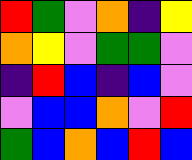[["red", "green", "violet", "orange", "indigo", "yellow"], ["orange", "yellow", "violet", "green", "green", "violet"], ["indigo", "red", "blue", "indigo", "blue", "violet"], ["violet", "blue", "blue", "orange", "violet", "red"], ["green", "blue", "orange", "blue", "red", "blue"]]